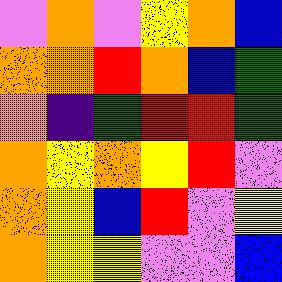[["violet", "orange", "violet", "yellow", "orange", "blue"], ["orange", "orange", "red", "orange", "blue", "green"], ["orange", "indigo", "green", "red", "red", "green"], ["orange", "yellow", "orange", "yellow", "red", "violet"], ["orange", "yellow", "blue", "red", "violet", "yellow"], ["orange", "yellow", "yellow", "violet", "violet", "blue"]]